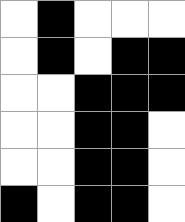[["white", "black", "white", "white", "white"], ["white", "black", "white", "black", "black"], ["white", "white", "black", "black", "black"], ["white", "white", "black", "black", "white"], ["white", "white", "black", "black", "white"], ["black", "white", "black", "black", "white"]]